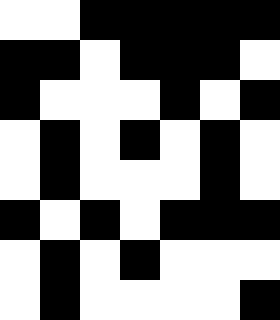[["white", "white", "black", "black", "black", "black", "black"], ["black", "black", "white", "black", "black", "black", "white"], ["black", "white", "white", "white", "black", "white", "black"], ["white", "black", "white", "black", "white", "black", "white"], ["white", "black", "white", "white", "white", "black", "white"], ["black", "white", "black", "white", "black", "black", "black"], ["white", "black", "white", "black", "white", "white", "white"], ["white", "black", "white", "white", "white", "white", "black"]]